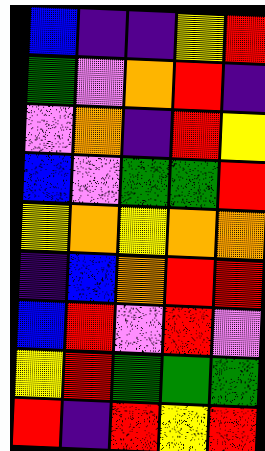[["blue", "indigo", "indigo", "yellow", "red"], ["green", "violet", "orange", "red", "indigo"], ["violet", "orange", "indigo", "red", "yellow"], ["blue", "violet", "green", "green", "red"], ["yellow", "orange", "yellow", "orange", "orange"], ["indigo", "blue", "orange", "red", "red"], ["blue", "red", "violet", "red", "violet"], ["yellow", "red", "green", "green", "green"], ["red", "indigo", "red", "yellow", "red"]]